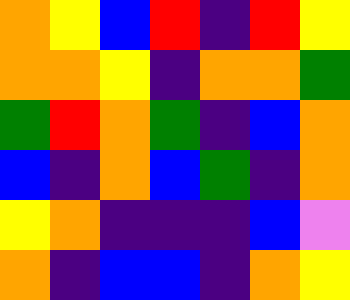[["orange", "yellow", "blue", "red", "indigo", "red", "yellow"], ["orange", "orange", "yellow", "indigo", "orange", "orange", "green"], ["green", "red", "orange", "green", "indigo", "blue", "orange"], ["blue", "indigo", "orange", "blue", "green", "indigo", "orange"], ["yellow", "orange", "indigo", "indigo", "indigo", "blue", "violet"], ["orange", "indigo", "blue", "blue", "indigo", "orange", "yellow"]]